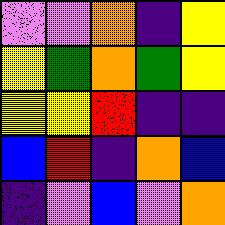[["violet", "violet", "orange", "indigo", "yellow"], ["yellow", "green", "orange", "green", "yellow"], ["yellow", "yellow", "red", "indigo", "indigo"], ["blue", "red", "indigo", "orange", "blue"], ["indigo", "violet", "blue", "violet", "orange"]]